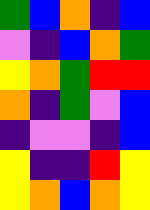[["green", "blue", "orange", "indigo", "blue"], ["violet", "indigo", "blue", "orange", "green"], ["yellow", "orange", "green", "red", "red"], ["orange", "indigo", "green", "violet", "blue"], ["indigo", "violet", "violet", "indigo", "blue"], ["yellow", "indigo", "indigo", "red", "yellow"], ["yellow", "orange", "blue", "orange", "yellow"]]